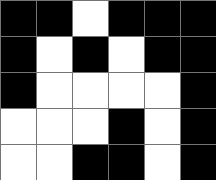[["black", "black", "white", "black", "black", "black"], ["black", "white", "black", "white", "black", "black"], ["black", "white", "white", "white", "white", "black"], ["white", "white", "white", "black", "white", "black"], ["white", "white", "black", "black", "white", "black"]]